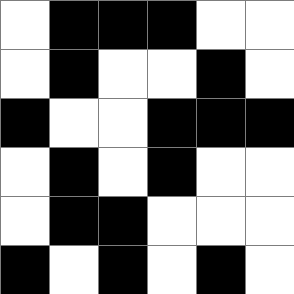[["white", "black", "black", "black", "white", "white"], ["white", "black", "white", "white", "black", "white"], ["black", "white", "white", "black", "black", "black"], ["white", "black", "white", "black", "white", "white"], ["white", "black", "black", "white", "white", "white"], ["black", "white", "black", "white", "black", "white"]]